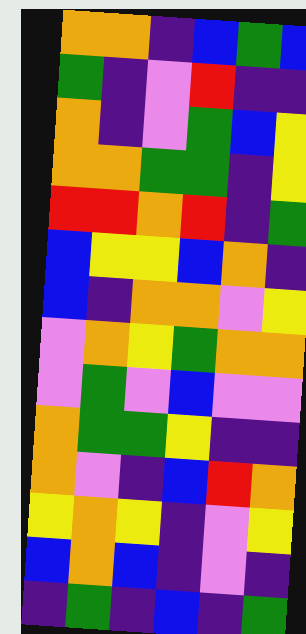[["orange", "orange", "indigo", "blue", "green", "blue"], ["green", "indigo", "violet", "red", "indigo", "indigo"], ["orange", "indigo", "violet", "green", "blue", "yellow"], ["orange", "orange", "green", "green", "indigo", "yellow"], ["red", "red", "orange", "red", "indigo", "green"], ["blue", "yellow", "yellow", "blue", "orange", "indigo"], ["blue", "indigo", "orange", "orange", "violet", "yellow"], ["violet", "orange", "yellow", "green", "orange", "orange"], ["violet", "green", "violet", "blue", "violet", "violet"], ["orange", "green", "green", "yellow", "indigo", "indigo"], ["orange", "violet", "indigo", "blue", "red", "orange"], ["yellow", "orange", "yellow", "indigo", "violet", "yellow"], ["blue", "orange", "blue", "indigo", "violet", "indigo"], ["indigo", "green", "indigo", "blue", "indigo", "green"]]